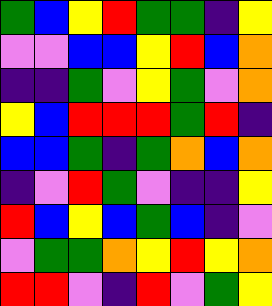[["green", "blue", "yellow", "red", "green", "green", "indigo", "yellow"], ["violet", "violet", "blue", "blue", "yellow", "red", "blue", "orange"], ["indigo", "indigo", "green", "violet", "yellow", "green", "violet", "orange"], ["yellow", "blue", "red", "red", "red", "green", "red", "indigo"], ["blue", "blue", "green", "indigo", "green", "orange", "blue", "orange"], ["indigo", "violet", "red", "green", "violet", "indigo", "indigo", "yellow"], ["red", "blue", "yellow", "blue", "green", "blue", "indigo", "violet"], ["violet", "green", "green", "orange", "yellow", "red", "yellow", "orange"], ["red", "red", "violet", "indigo", "red", "violet", "green", "yellow"]]